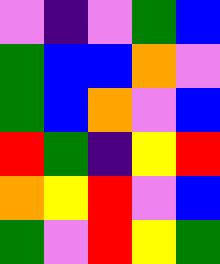[["violet", "indigo", "violet", "green", "blue"], ["green", "blue", "blue", "orange", "violet"], ["green", "blue", "orange", "violet", "blue"], ["red", "green", "indigo", "yellow", "red"], ["orange", "yellow", "red", "violet", "blue"], ["green", "violet", "red", "yellow", "green"]]